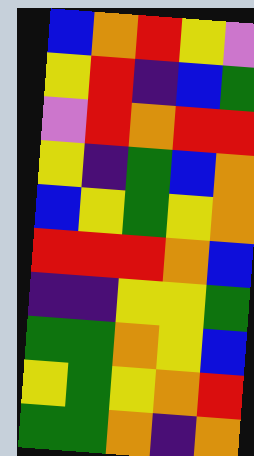[["blue", "orange", "red", "yellow", "violet"], ["yellow", "red", "indigo", "blue", "green"], ["violet", "red", "orange", "red", "red"], ["yellow", "indigo", "green", "blue", "orange"], ["blue", "yellow", "green", "yellow", "orange"], ["red", "red", "red", "orange", "blue"], ["indigo", "indigo", "yellow", "yellow", "green"], ["green", "green", "orange", "yellow", "blue"], ["yellow", "green", "yellow", "orange", "red"], ["green", "green", "orange", "indigo", "orange"]]